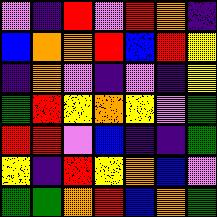[["violet", "indigo", "red", "violet", "red", "orange", "indigo"], ["blue", "orange", "orange", "red", "blue", "red", "yellow"], ["indigo", "orange", "violet", "indigo", "violet", "indigo", "yellow"], ["green", "red", "yellow", "orange", "yellow", "violet", "green"], ["red", "red", "violet", "blue", "indigo", "indigo", "green"], ["yellow", "indigo", "red", "yellow", "orange", "blue", "violet"], ["green", "green", "orange", "red", "blue", "orange", "green"]]